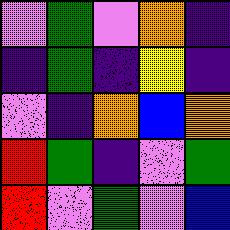[["violet", "green", "violet", "orange", "indigo"], ["indigo", "green", "indigo", "yellow", "indigo"], ["violet", "indigo", "orange", "blue", "orange"], ["red", "green", "indigo", "violet", "green"], ["red", "violet", "green", "violet", "blue"]]